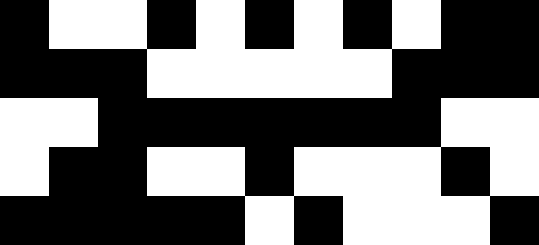[["black", "white", "white", "black", "white", "black", "white", "black", "white", "black", "black"], ["black", "black", "black", "white", "white", "white", "white", "white", "black", "black", "black"], ["white", "white", "black", "black", "black", "black", "black", "black", "black", "white", "white"], ["white", "black", "black", "white", "white", "black", "white", "white", "white", "black", "white"], ["black", "black", "black", "black", "black", "white", "black", "white", "white", "white", "black"]]